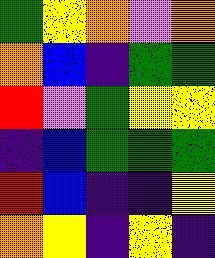[["green", "yellow", "orange", "violet", "orange"], ["orange", "blue", "indigo", "green", "green"], ["red", "violet", "green", "yellow", "yellow"], ["indigo", "blue", "green", "green", "green"], ["red", "blue", "indigo", "indigo", "yellow"], ["orange", "yellow", "indigo", "yellow", "indigo"]]